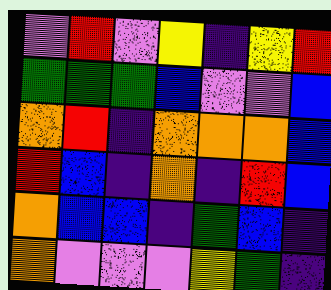[["violet", "red", "violet", "yellow", "indigo", "yellow", "red"], ["green", "green", "green", "blue", "violet", "violet", "blue"], ["orange", "red", "indigo", "orange", "orange", "orange", "blue"], ["red", "blue", "indigo", "orange", "indigo", "red", "blue"], ["orange", "blue", "blue", "indigo", "green", "blue", "indigo"], ["orange", "violet", "violet", "violet", "yellow", "green", "indigo"]]